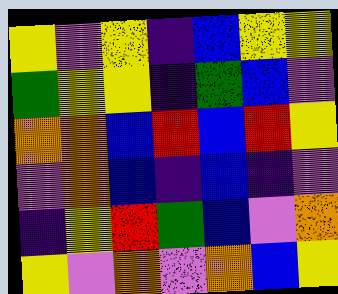[["yellow", "violet", "yellow", "indigo", "blue", "yellow", "yellow"], ["green", "yellow", "yellow", "indigo", "green", "blue", "violet"], ["orange", "orange", "blue", "red", "blue", "red", "yellow"], ["violet", "orange", "blue", "indigo", "blue", "indigo", "violet"], ["indigo", "yellow", "red", "green", "blue", "violet", "orange"], ["yellow", "violet", "orange", "violet", "orange", "blue", "yellow"]]